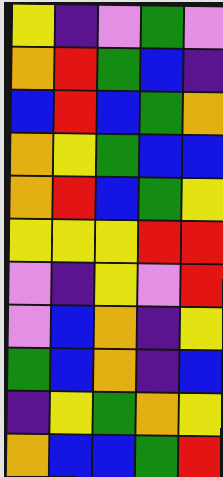[["yellow", "indigo", "violet", "green", "violet"], ["orange", "red", "green", "blue", "indigo"], ["blue", "red", "blue", "green", "orange"], ["orange", "yellow", "green", "blue", "blue"], ["orange", "red", "blue", "green", "yellow"], ["yellow", "yellow", "yellow", "red", "red"], ["violet", "indigo", "yellow", "violet", "red"], ["violet", "blue", "orange", "indigo", "yellow"], ["green", "blue", "orange", "indigo", "blue"], ["indigo", "yellow", "green", "orange", "yellow"], ["orange", "blue", "blue", "green", "red"]]